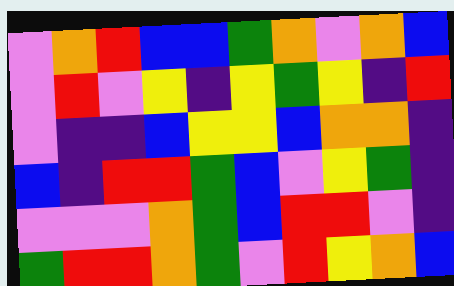[["violet", "orange", "red", "blue", "blue", "green", "orange", "violet", "orange", "blue"], ["violet", "red", "violet", "yellow", "indigo", "yellow", "green", "yellow", "indigo", "red"], ["violet", "indigo", "indigo", "blue", "yellow", "yellow", "blue", "orange", "orange", "indigo"], ["blue", "indigo", "red", "red", "green", "blue", "violet", "yellow", "green", "indigo"], ["violet", "violet", "violet", "orange", "green", "blue", "red", "red", "violet", "indigo"], ["green", "red", "red", "orange", "green", "violet", "red", "yellow", "orange", "blue"]]